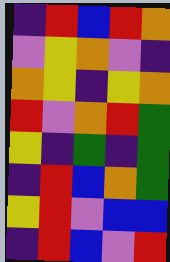[["indigo", "red", "blue", "red", "orange"], ["violet", "yellow", "orange", "violet", "indigo"], ["orange", "yellow", "indigo", "yellow", "orange"], ["red", "violet", "orange", "red", "green"], ["yellow", "indigo", "green", "indigo", "green"], ["indigo", "red", "blue", "orange", "green"], ["yellow", "red", "violet", "blue", "blue"], ["indigo", "red", "blue", "violet", "red"]]